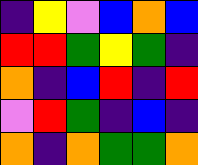[["indigo", "yellow", "violet", "blue", "orange", "blue"], ["red", "red", "green", "yellow", "green", "indigo"], ["orange", "indigo", "blue", "red", "indigo", "red"], ["violet", "red", "green", "indigo", "blue", "indigo"], ["orange", "indigo", "orange", "green", "green", "orange"]]